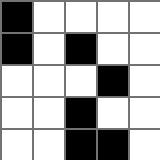[["black", "white", "white", "white", "white"], ["black", "white", "black", "white", "white"], ["white", "white", "white", "black", "white"], ["white", "white", "black", "white", "white"], ["white", "white", "black", "black", "white"]]